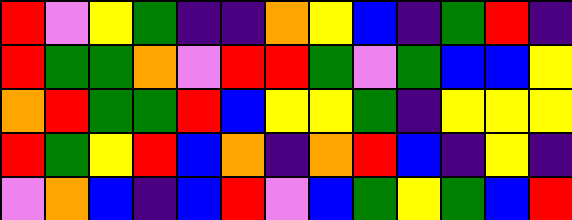[["red", "violet", "yellow", "green", "indigo", "indigo", "orange", "yellow", "blue", "indigo", "green", "red", "indigo"], ["red", "green", "green", "orange", "violet", "red", "red", "green", "violet", "green", "blue", "blue", "yellow"], ["orange", "red", "green", "green", "red", "blue", "yellow", "yellow", "green", "indigo", "yellow", "yellow", "yellow"], ["red", "green", "yellow", "red", "blue", "orange", "indigo", "orange", "red", "blue", "indigo", "yellow", "indigo"], ["violet", "orange", "blue", "indigo", "blue", "red", "violet", "blue", "green", "yellow", "green", "blue", "red"]]